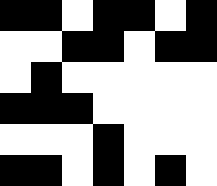[["black", "black", "white", "black", "black", "white", "black"], ["white", "white", "black", "black", "white", "black", "black"], ["white", "black", "white", "white", "white", "white", "white"], ["black", "black", "black", "white", "white", "white", "white"], ["white", "white", "white", "black", "white", "white", "white"], ["black", "black", "white", "black", "white", "black", "white"]]